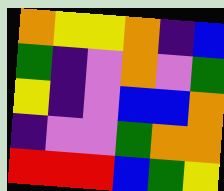[["orange", "yellow", "yellow", "orange", "indigo", "blue"], ["green", "indigo", "violet", "orange", "violet", "green"], ["yellow", "indigo", "violet", "blue", "blue", "orange"], ["indigo", "violet", "violet", "green", "orange", "orange"], ["red", "red", "red", "blue", "green", "yellow"]]